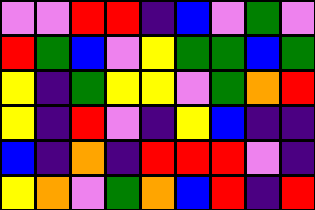[["violet", "violet", "red", "red", "indigo", "blue", "violet", "green", "violet"], ["red", "green", "blue", "violet", "yellow", "green", "green", "blue", "green"], ["yellow", "indigo", "green", "yellow", "yellow", "violet", "green", "orange", "red"], ["yellow", "indigo", "red", "violet", "indigo", "yellow", "blue", "indigo", "indigo"], ["blue", "indigo", "orange", "indigo", "red", "red", "red", "violet", "indigo"], ["yellow", "orange", "violet", "green", "orange", "blue", "red", "indigo", "red"]]